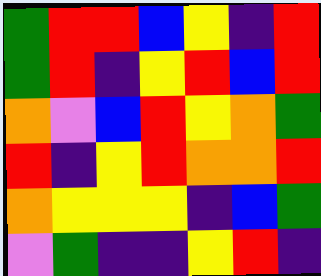[["green", "red", "red", "blue", "yellow", "indigo", "red"], ["green", "red", "indigo", "yellow", "red", "blue", "red"], ["orange", "violet", "blue", "red", "yellow", "orange", "green"], ["red", "indigo", "yellow", "red", "orange", "orange", "red"], ["orange", "yellow", "yellow", "yellow", "indigo", "blue", "green"], ["violet", "green", "indigo", "indigo", "yellow", "red", "indigo"]]